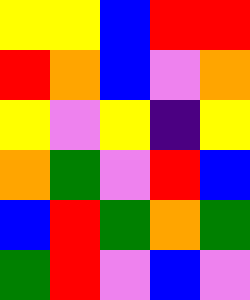[["yellow", "yellow", "blue", "red", "red"], ["red", "orange", "blue", "violet", "orange"], ["yellow", "violet", "yellow", "indigo", "yellow"], ["orange", "green", "violet", "red", "blue"], ["blue", "red", "green", "orange", "green"], ["green", "red", "violet", "blue", "violet"]]